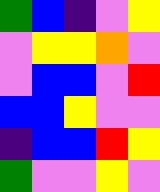[["green", "blue", "indigo", "violet", "yellow"], ["violet", "yellow", "yellow", "orange", "violet"], ["violet", "blue", "blue", "violet", "red"], ["blue", "blue", "yellow", "violet", "violet"], ["indigo", "blue", "blue", "red", "yellow"], ["green", "violet", "violet", "yellow", "violet"]]